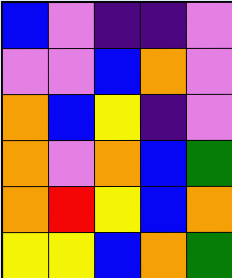[["blue", "violet", "indigo", "indigo", "violet"], ["violet", "violet", "blue", "orange", "violet"], ["orange", "blue", "yellow", "indigo", "violet"], ["orange", "violet", "orange", "blue", "green"], ["orange", "red", "yellow", "blue", "orange"], ["yellow", "yellow", "blue", "orange", "green"]]